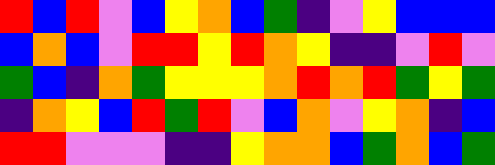[["red", "blue", "red", "violet", "blue", "yellow", "orange", "blue", "green", "indigo", "violet", "yellow", "blue", "blue", "blue"], ["blue", "orange", "blue", "violet", "red", "red", "yellow", "red", "orange", "yellow", "indigo", "indigo", "violet", "red", "violet"], ["green", "blue", "indigo", "orange", "green", "yellow", "yellow", "yellow", "orange", "red", "orange", "red", "green", "yellow", "green"], ["indigo", "orange", "yellow", "blue", "red", "green", "red", "violet", "blue", "orange", "violet", "yellow", "orange", "indigo", "blue"], ["red", "red", "violet", "violet", "violet", "indigo", "indigo", "yellow", "orange", "orange", "blue", "green", "orange", "blue", "green"]]